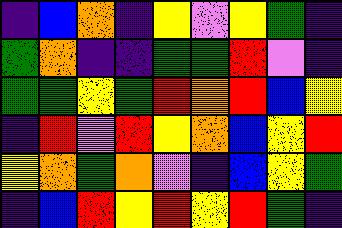[["indigo", "blue", "orange", "indigo", "yellow", "violet", "yellow", "green", "indigo"], ["green", "orange", "indigo", "indigo", "green", "green", "red", "violet", "indigo"], ["green", "green", "yellow", "green", "red", "orange", "red", "blue", "yellow"], ["indigo", "red", "violet", "red", "yellow", "orange", "blue", "yellow", "red"], ["yellow", "orange", "green", "orange", "violet", "indigo", "blue", "yellow", "green"], ["indigo", "blue", "red", "yellow", "red", "yellow", "red", "green", "indigo"]]